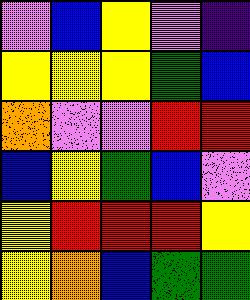[["violet", "blue", "yellow", "violet", "indigo"], ["yellow", "yellow", "yellow", "green", "blue"], ["orange", "violet", "violet", "red", "red"], ["blue", "yellow", "green", "blue", "violet"], ["yellow", "red", "red", "red", "yellow"], ["yellow", "orange", "blue", "green", "green"]]